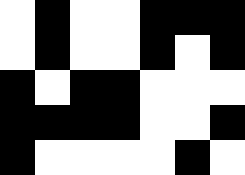[["white", "black", "white", "white", "black", "black", "black"], ["white", "black", "white", "white", "black", "white", "black"], ["black", "white", "black", "black", "white", "white", "white"], ["black", "black", "black", "black", "white", "white", "black"], ["black", "white", "white", "white", "white", "black", "white"]]